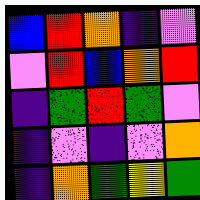[["blue", "red", "orange", "indigo", "violet"], ["violet", "red", "blue", "orange", "red"], ["indigo", "green", "red", "green", "violet"], ["indigo", "violet", "indigo", "violet", "orange"], ["indigo", "orange", "green", "yellow", "green"]]